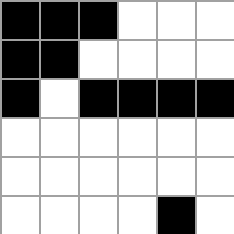[["black", "black", "black", "white", "white", "white"], ["black", "black", "white", "white", "white", "white"], ["black", "white", "black", "black", "black", "black"], ["white", "white", "white", "white", "white", "white"], ["white", "white", "white", "white", "white", "white"], ["white", "white", "white", "white", "black", "white"]]